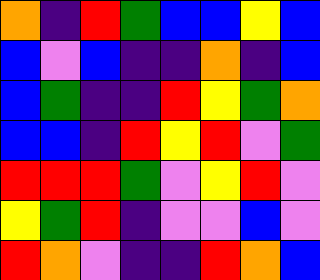[["orange", "indigo", "red", "green", "blue", "blue", "yellow", "blue"], ["blue", "violet", "blue", "indigo", "indigo", "orange", "indigo", "blue"], ["blue", "green", "indigo", "indigo", "red", "yellow", "green", "orange"], ["blue", "blue", "indigo", "red", "yellow", "red", "violet", "green"], ["red", "red", "red", "green", "violet", "yellow", "red", "violet"], ["yellow", "green", "red", "indigo", "violet", "violet", "blue", "violet"], ["red", "orange", "violet", "indigo", "indigo", "red", "orange", "blue"]]